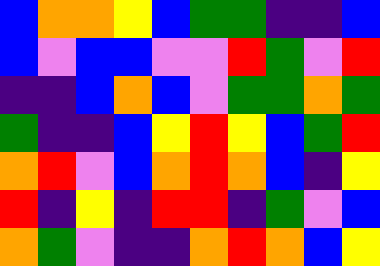[["blue", "orange", "orange", "yellow", "blue", "green", "green", "indigo", "indigo", "blue"], ["blue", "violet", "blue", "blue", "violet", "violet", "red", "green", "violet", "red"], ["indigo", "indigo", "blue", "orange", "blue", "violet", "green", "green", "orange", "green"], ["green", "indigo", "indigo", "blue", "yellow", "red", "yellow", "blue", "green", "red"], ["orange", "red", "violet", "blue", "orange", "red", "orange", "blue", "indigo", "yellow"], ["red", "indigo", "yellow", "indigo", "red", "red", "indigo", "green", "violet", "blue"], ["orange", "green", "violet", "indigo", "indigo", "orange", "red", "orange", "blue", "yellow"]]